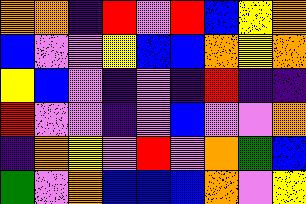[["orange", "orange", "indigo", "red", "violet", "red", "blue", "yellow", "orange"], ["blue", "violet", "violet", "yellow", "blue", "blue", "orange", "yellow", "orange"], ["yellow", "blue", "violet", "indigo", "violet", "indigo", "red", "indigo", "indigo"], ["red", "violet", "violet", "indigo", "violet", "blue", "violet", "violet", "orange"], ["indigo", "orange", "yellow", "violet", "red", "violet", "orange", "green", "blue"], ["green", "violet", "orange", "blue", "blue", "blue", "orange", "violet", "yellow"]]